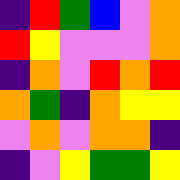[["indigo", "red", "green", "blue", "violet", "orange"], ["red", "yellow", "violet", "violet", "violet", "orange"], ["indigo", "orange", "violet", "red", "orange", "red"], ["orange", "green", "indigo", "orange", "yellow", "yellow"], ["violet", "orange", "violet", "orange", "orange", "indigo"], ["indigo", "violet", "yellow", "green", "green", "yellow"]]